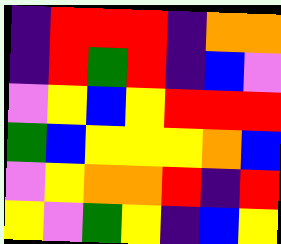[["indigo", "red", "red", "red", "indigo", "orange", "orange"], ["indigo", "red", "green", "red", "indigo", "blue", "violet"], ["violet", "yellow", "blue", "yellow", "red", "red", "red"], ["green", "blue", "yellow", "yellow", "yellow", "orange", "blue"], ["violet", "yellow", "orange", "orange", "red", "indigo", "red"], ["yellow", "violet", "green", "yellow", "indigo", "blue", "yellow"]]